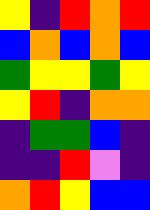[["yellow", "indigo", "red", "orange", "red"], ["blue", "orange", "blue", "orange", "blue"], ["green", "yellow", "yellow", "green", "yellow"], ["yellow", "red", "indigo", "orange", "orange"], ["indigo", "green", "green", "blue", "indigo"], ["indigo", "indigo", "red", "violet", "indigo"], ["orange", "red", "yellow", "blue", "blue"]]